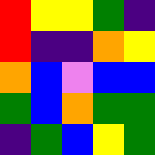[["red", "yellow", "yellow", "green", "indigo"], ["red", "indigo", "indigo", "orange", "yellow"], ["orange", "blue", "violet", "blue", "blue"], ["green", "blue", "orange", "green", "green"], ["indigo", "green", "blue", "yellow", "green"]]